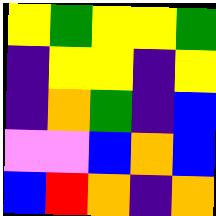[["yellow", "green", "yellow", "yellow", "green"], ["indigo", "yellow", "yellow", "indigo", "yellow"], ["indigo", "orange", "green", "indigo", "blue"], ["violet", "violet", "blue", "orange", "blue"], ["blue", "red", "orange", "indigo", "orange"]]